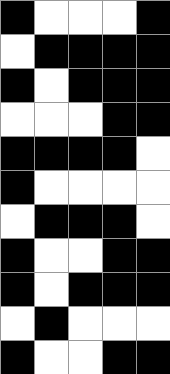[["black", "white", "white", "white", "black"], ["white", "black", "black", "black", "black"], ["black", "white", "black", "black", "black"], ["white", "white", "white", "black", "black"], ["black", "black", "black", "black", "white"], ["black", "white", "white", "white", "white"], ["white", "black", "black", "black", "white"], ["black", "white", "white", "black", "black"], ["black", "white", "black", "black", "black"], ["white", "black", "white", "white", "white"], ["black", "white", "white", "black", "black"]]